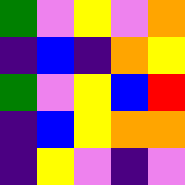[["green", "violet", "yellow", "violet", "orange"], ["indigo", "blue", "indigo", "orange", "yellow"], ["green", "violet", "yellow", "blue", "red"], ["indigo", "blue", "yellow", "orange", "orange"], ["indigo", "yellow", "violet", "indigo", "violet"]]